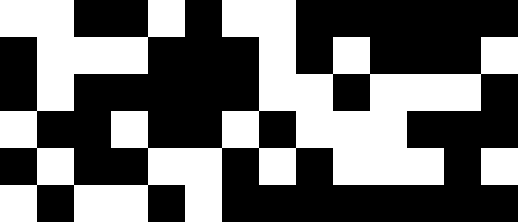[["white", "white", "black", "black", "white", "black", "white", "white", "black", "black", "black", "black", "black", "black"], ["black", "white", "white", "white", "black", "black", "black", "white", "black", "white", "black", "black", "black", "white"], ["black", "white", "black", "black", "black", "black", "black", "white", "white", "black", "white", "white", "white", "black"], ["white", "black", "black", "white", "black", "black", "white", "black", "white", "white", "white", "black", "black", "black"], ["black", "white", "black", "black", "white", "white", "black", "white", "black", "white", "white", "white", "black", "white"], ["white", "black", "white", "white", "black", "white", "black", "black", "black", "black", "black", "black", "black", "black"]]